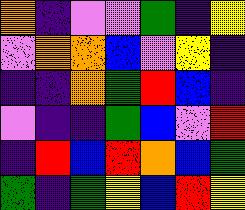[["orange", "indigo", "violet", "violet", "green", "indigo", "yellow"], ["violet", "orange", "orange", "blue", "violet", "yellow", "indigo"], ["indigo", "indigo", "orange", "green", "red", "blue", "indigo"], ["violet", "indigo", "indigo", "green", "blue", "violet", "red"], ["indigo", "red", "blue", "red", "orange", "blue", "green"], ["green", "indigo", "green", "yellow", "blue", "red", "yellow"]]